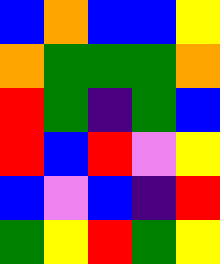[["blue", "orange", "blue", "blue", "yellow"], ["orange", "green", "green", "green", "orange"], ["red", "green", "indigo", "green", "blue"], ["red", "blue", "red", "violet", "yellow"], ["blue", "violet", "blue", "indigo", "red"], ["green", "yellow", "red", "green", "yellow"]]